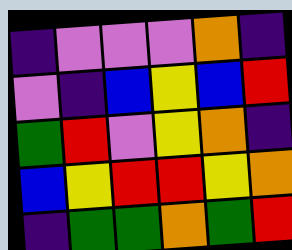[["indigo", "violet", "violet", "violet", "orange", "indigo"], ["violet", "indigo", "blue", "yellow", "blue", "red"], ["green", "red", "violet", "yellow", "orange", "indigo"], ["blue", "yellow", "red", "red", "yellow", "orange"], ["indigo", "green", "green", "orange", "green", "red"]]